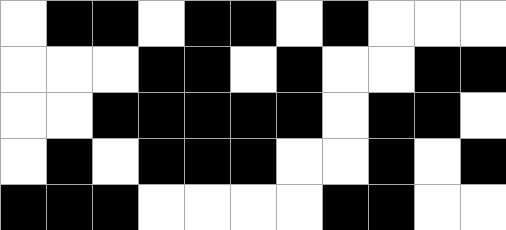[["white", "black", "black", "white", "black", "black", "white", "black", "white", "white", "white"], ["white", "white", "white", "black", "black", "white", "black", "white", "white", "black", "black"], ["white", "white", "black", "black", "black", "black", "black", "white", "black", "black", "white"], ["white", "black", "white", "black", "black", "black", "white", "white", "black", "white", "black"], ["black", "black", "black", "white", "white", "white", "white", "black", "black", "white", "white"]]